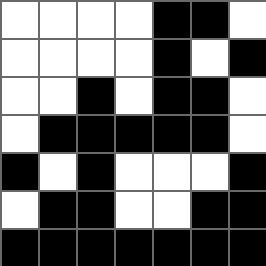[["white", "white", "white", "white", "black", "black", "white"], ["white", "white", "white", "white", "black", "white", "black"], ["white", "white", "black", "white", "black", "black", "white"], ["white", "black", "black", "black", "black", "black", "white"], ["black", "white", "black", "white", "white", "white", "black"], ["white", "black", "black", "white", "white", "black", "black"], ["black", "black", "black", "black", "black", "black", "black"]]